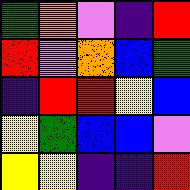[["green", "orange", "violet", "indigo", "red"], ["red", "violet", "orange", "blue", "green"], ["indigo", "red", "red", "yellow", "blue"], ["yellow", "green", "blue", "blue", "violet"], ["yellow", "yellow", "indigo", "indigo", "red"]]